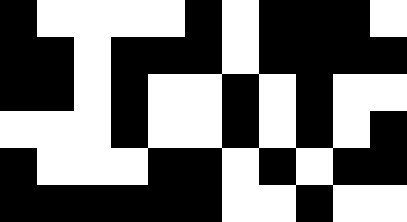[["black", "white", "white", "white", "white", "black", "white", "black", "black", "black", "white"], ["black", "black", "white", "black", "black", "black", "white", "black", "black", "black", "black"], ["black", "black", "white", "black", "white", "white", "black", "white", "black", "white", "white"], ["white", "white", "white", "black", "white", "white", "black", "white", "black", "white", "black"], ["black", "white", "white", "white", "black", "black", "white", "black", "white", "black", "black"], ["black", "black", "black", "black", "black", "black", "white", "white", "black", "white", "white"]]